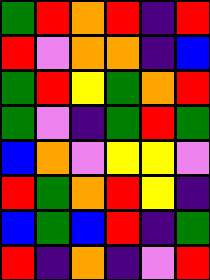[["green", "red", "orange", "red", "indigo", "red"], ["red", "violet", "orange", "orange", "indigo", "blue"], ["green", "red", "yellow", "green", "orange", "red"], ["green", "violet", "indigo", "green", "red", "green"], ["blue", "orange", "violet", "yellow", "yellow", "violet"], ["red", "green", "orange", "red", "yellow", "indigo"], ["blue", "green", "blue", "red", "indigo", "green"], ["red", "indigo", "orange", "indigo", "violet", "red"]]